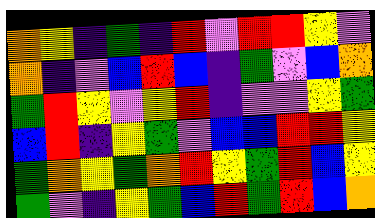[["orange", "yellow", "indigo", "green", "indigo", "red", "violet", "red", "red", "yellow", "violet"], ["orange", "indigo", "violet", "blue", "red", "blue", "indigo", "green", "violet", "blue", "orange"], ["green", "red", "yellow", "violet", "yellow", "red", "indigo", "violet", "violet", "yellow", "green"], ["blue", "red", "indigo", "yellow", "green", "violet", "blue", "blue", "red", "red", "yellow"], ["green", "orange", "yellow", "green", "orange", "red", "yellow", "green", "red", "blue", "yellow"], ["green", "violet", "indigo", "yellow", "green", "blue", "red", "green", "red", "blue", "orange"]]